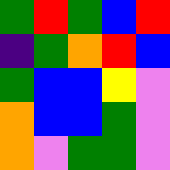[["green", "red", "green", "blue", "red"], ["indigo", "green", "orange", "red", "blue"], ["green", "blue", "blue", "yellow", "violet"], ["orange", "blue", "blue", "green", "violet"], ["orange", "violet", "green", "green", "violet"]]